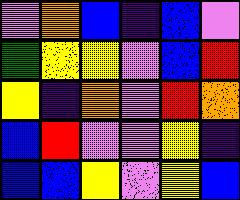[["violet", "orange", "blue", "indigo", "blue", "violet"], ["green", "yellow", "yellow", "violet", "blue", "red"], ["yellow", "indigo", "orange", "violet", "red", "orange"], ["blue", "red", "violet", "violet", "yellow", "indigo"], ["blue", "blue", "yellow", "violet", "yellow", "blue"]]